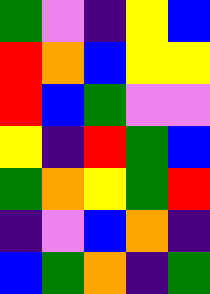[["green", "violet", "indigo", "yellow", "blue"], ["red", "orange", "blue", "yellow", "yellow"], ["red", "blue", "green", "violet", "violet"], ["yellow", "indigo", "red", "green", "blue"], ["green", "orange", "yellow", "green", "red"], ["indigo", "violet", "blue", "orange", "indigo"], ["blue", "green", "orange", "indigo", "green"]]